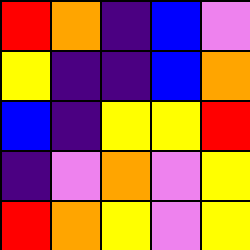[["red", "orange", "indigo", "blue", "violet"], ["yellow", "indigo", "indigo", "blue", "orange"], ["blue", "indigo", "yellow", "yellow", "red"], ["indigo", "violet", "orange", "violet", "yellow"], ["red", "orange", "yellow", "violet", "yellow"]]